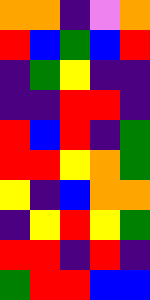[["orange", "orange", "indigo", "violet", "orange"], ["red", "blue", "green", "blue", "red"], ["indigo", "green", "yellow", "indigo", "indigo"], ["indigo", "indigo", "red", "red", "indigo"], ["red", "blue", "red", "indigo", "green"], ["red", "red", "yellow", "orange", "green"], ["yellow", "indigo", "blue", "orange", "orange"], ["indigo", "yellow", "red", "yellow", "green"], ["red", "red", "indigo", "red", "indigo"], ["green", "red", "red", "blue", "blue"]]